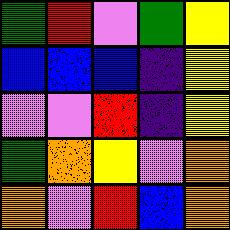[["green", "red", "violet", "green", "yellow"], ["blue", "blue", "blue", "indigo", "yellow"], ["violet", "violet", "red", "indigo", "yellow"], ["green", "orange", "yellow", "violet", "orange"], ["orange", "violet", "red", "blue", "orange"]]